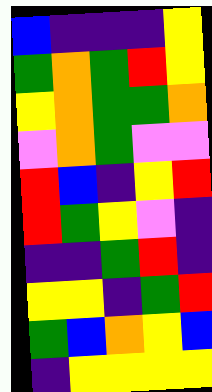[["blue", "indigo", "indigo", "indigo", "yellow"], ["green", "orange", "green", "red", "yellow"], ["yellow", "orange", "green", "green", "orange"], ["violet", "orange", "green", "violet", "violet"], ["red", "blue", "indigo", "yellow", "red"], ["red", "green", "yellow", "violet", "indigo"], ["indigo", "indigo", "green", "red", "indigo"], ["yellow", "yellow", "indigo", "green", "red"], ["green", "blue", "orange", "yellow", "blue"], ["indigo", "yellow", "yellow", "yellow", "yellow"]]